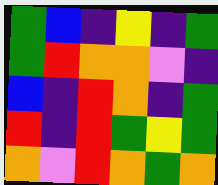[["green", "blue", "indigo", "yellow", "indigo", "green"], ["green", "red", "orange", "orange", "violet", "indigo"], ["blue", "indigo", "red", "orange", "indigo", "green"], ["red", "indigo", "red", "green", "yellow", "green"], ["orange", "violet", "red", "orange", "green", "orange"]]